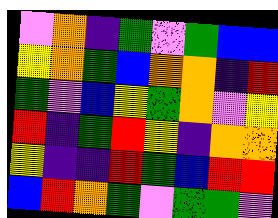[["violet", "orange", "indigo", "green", "violet", "green", "blue", "blue"], ["yellow", "orange", "green", "blue", "orange", "orange", "indigo", "red"], ["green", "violet", "blue", "yellow", "green", "orange", "violet", "yellow"], ["red", "indigo", "green", "red", "yellow", "indigo", "orange", "orange"], ["yellow", "indigo", "indigo", "red", "green", "blue", "red", "red"], ["blue", "red", "orange", "green", "violet", "green", "green", "violet"]]